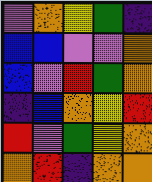[["violet", "orange", "yellow", "green", "indigo"], ["blue", "blue", "violet", "violet", "orange"], ["blue", "violet", "red", "green", "orange"], ["indigo", "blue", "orange", "yellow", "red"], ["red", "violet", "green", "yellow", "orange"], ["orange", "red", "indigo", "orange", "orange"]]